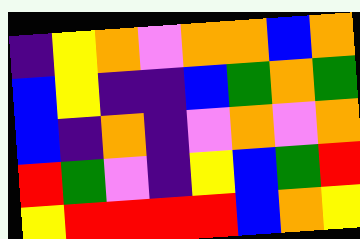[["indigo", "yellow", "orange", "violet", "orange", "orange", "blue", "orange"], ["blue", "yellow", "indigo", "indigo", "blue", "green", "orange", "green"], ["blue", "indigo", "orange", "indigo", "violet", "orange", "violet", "orange"], ["red", "green", "violet", "indigo", "yellow", "blue", "green", "red"], ["yellow", "red", "red", "red", "red", "blue", "orange", "yellow"]]